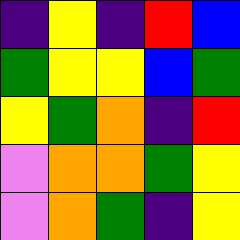[["indigo", "yellow", "indigo", "red", "blue"], ["green", "yellow", "yellow", "blue", "green"], ["yellow", "green", "orange", "indigo", "red"], ["violet", "orange", "orange", "green", "yellow"], ["violet", "orange", "green", "indigo", "yellow"]]